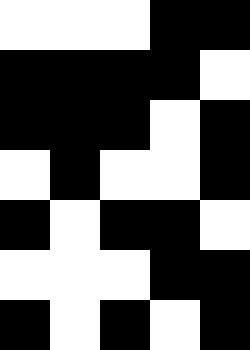[["white", "white", "white", "black", "black"], ["black", "black", "black", "black", "white"], ["black", "black", "black", "white", "black"], ["white", "black", "white", "white", "black"], ["black", "white", "black", "black", "white"], ["white", "white", "white", "black", "black"], ["black", "white", "black", "white", "black"]]